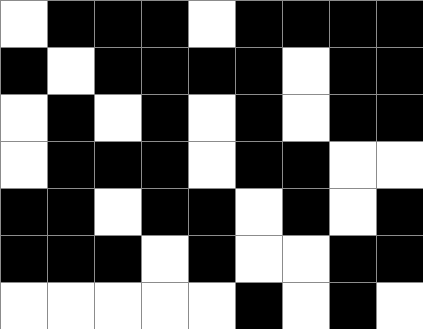[["white", "black", "black", "black", "white", "black", "black", "black", "black"], ["black", "white", "black", "black", "black", "black", "white", "black", "black"], ["white", "black", "white", "black", "white", "black", "white", "black", "black"], ["white", "black", "black", "black", "white", "black", "black", "white", "white"], ["black", "black", "white", "black", "black", "white", "black", "white", "black"], ["black", "black", "black", "white", "black", "white", "white", "black", "black"], ["white", "white", "white", "white", "white", "black", "white", "black", "white"]]